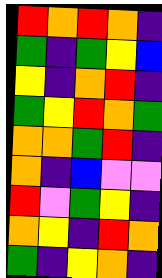[["red", "orange", "red", "orange", "indigo"], ["green", "indigo", "green", "yellow", "blue"], ["yellow", "indigo", "orange", "red", "indigo"], ["green", "yellow", "red", "orange", "green"], ["orange", "orange", "green", "red", "indigo"], ["orange", "indigo", "blue", "violet", "violet"], ["red", "violet", "green", "yellow", "indigo"], ["orange", "yellow", "indigo", "red", "orange"], ["green", "indigo", "yellow", "orange", "indigo"]]